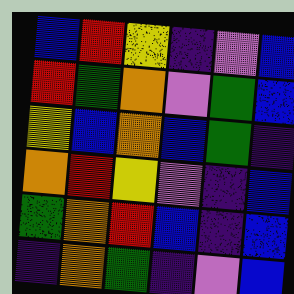[["blue", "red", "yellow", "indigo", "violet", "blue"], ["red", "green", "orange", "violet", "green", "blue"], ["yellow", "blue", "orange", "blue", "green", "indigo"], ["orange", "red", "yellow", "violet", "indigo", "blue"], ["green", "orange", "red", "blue", "indigo", "blue"], ["indigo", "orange", "green", "indigo", "violet", "blue"]]